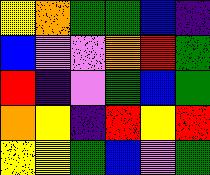[["yellow", "orange", "green", "green", "blue", "indigo"], ["blue", "violet", "violet", "orange", "red", "green"], ["red", "indigo", "violet", "green", "blue", "green"], ["orange", "yellow", "indigo", "red", "yellow", "red"], ["yellow", "yellow", "green", "blue", "violet", "green"]]